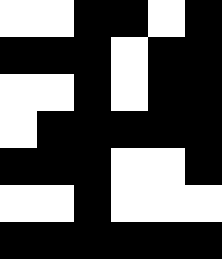[["white", "white", "black", "black", "white", "black"], ["black", "black", "black", "white", "black", "black"], ["white", "white", "black", "white", "black", "black"], ["white", "black", "black", "black", "black", "black"], ["black", "black", "black", "white", "white", "black"], ["white", "white", "black", "white", "white", "white"], ["black", "black", "black", "black", "black", "black"]]